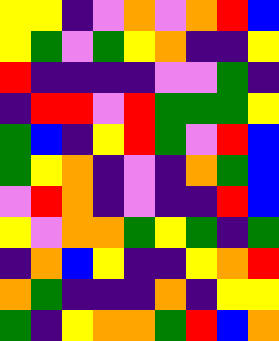[["yellow", "yellow", "indigo", "violet", "orange", "violet", "orange", "red", "blue"], ["yellow", "green", "violet", "green", "yellow", "orange", "indigo", "indigo", "yellow"], ["red", "indigo", "indigo", "indigo", "indigo", "violet", "violet", "green", "indigo"], ["indigo", "red", "red", "violet", "red", "green", "green", "green", "yellow"], ["green", "blue", "indigo", "yellow", "red", "green", "violet", "red", "blue"], ["green", "yellow", "orange", "indigo", "violet", "indigo", "orange", "green", "blue"], ["violet", "red", "orange", "indigo", "violet", "indigo", "indigo", "red", "blue"], ["yellow", "violet", "orange", "orange", "green", "yellow", "green", "indigo", "green"], ["indigo", "orange", "blue", "yellow", "indigo", "indigo", "yellow", "orange", "red"], ["orange", "green", "indigo", "indigo", "indigo", "orange", "indigo", "yellow", "yellow"], ["green", "indigo", "yellow", "orange", "orange", "green", "red", "blue", "orange"]]